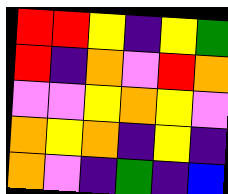[["red", "red", "yellow", "indigo", "yellow", "green"], ["red", "indigo", "orange", "violet", "red", "orange"], ["violet", "violet", "yellow", "orange", "yellow", "violet"], ["orange", "yellow", "orange", "indigo", "yellow", "indigo"], ["orange", "violet", "indigo", "green", "indigo", "blue"]]